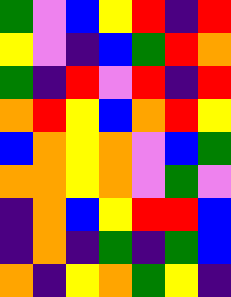[["green", "violet", "blue", "yellow", "red", "indigo", "red"], ["yellow", "violet", "indigo", "blue", "green", "red", "orange"], ["green", "indigo", "red", "violet", "red", "indigo", "red"], ["orange", "red", "yellow", "blue", "orange", "red", "yellow"], ["blue", "orange", "yellow", "orange", "violet", "blue", "green"], ["orange", "orange", "yellow", "orange", "violet", "green", "violet"], ["indigo", "orange", "blue", "yellow", "red", "red", "blue"], ["indigo", "orange", "indigo", "green", "indigo", "green", "blue"], ["orange", "indigo", "yellow", "orange", "green", "yellow", "indigo"]]